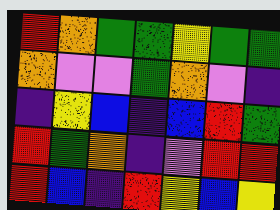[["red", "orange", "green", "green", "yellow", "green", "green"], ["orange", "violet", "violet", "green", "orange", "violet", "indigo"], ["indigo", "yellow", "blue", "indigo", "blue", "red", "green"], ["red", "green", "orange", "indigo", "violet", "red", "red"], ["red", "blue", "indigo", "red", "yellow", "blue", "yellow"]]